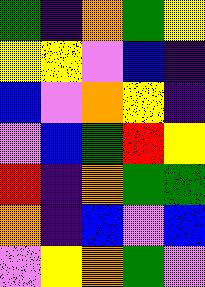[["green", "indigo", "orange", "green", "yellow"], ["yellow", "yellow", "violet", "blue", "indigo"], ["blue", "violet", "orange", "yellow", "indigo"], ["violet", "blue", "green", "red", "yellow"], ["red", "indigo", "orange", "green", "green"], ["orange", "indigo", "blue", "violet", "blue"], ["violet", "yellow", "orange", "green", "violet"]]